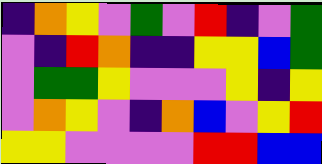[["indigo", "orange", "yellow", "violet", "green", "violet", "red", "indigo", "violet", "green"], ["violet", "indigo", "red", "orange", "indigo", "indigo", "yellow", "yellow", "blue", "green"], ["violet", "green", "green", "yellow", "violet", "violet", "violet", "yellow", "indigo", "yellow"], ["violet", "orange", "yellow", "violet", "indigo", "orange", "blue", "violet", "yellow", "red"], ["yellow", "yellow", "violet", "violet", "violet", "violet", "red", "red", "blue", "blue"]]